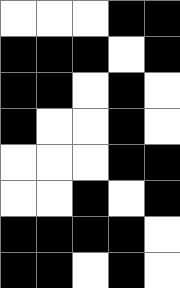[["white", "white", "white", "black", "black"], ["black", "black", "black", "white", "black"], ["black", "black", "white", "black", "white"], ["black", "white", "white", "black", "white"], ["white", "white", "white", "black", "black"], ["white", "white", "black", "white", "black"], ["black", "black", "black", "black", "white"], ["black", "black", "white", "black", "white"]]